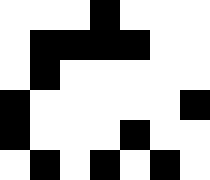[["white", "white", "white", "black", "white", "white", "white"], ["white", "black", "black", "black", "black", "white", "white"], ["white", "black", "white", "white", "white", "white", "white"], ["black", "white", "white", "white", "white", "white", "black"], ["black", "white", "white", "white", "black", "white", "white"], ["white", "black", "white", "black", "white", "black", "white"]]